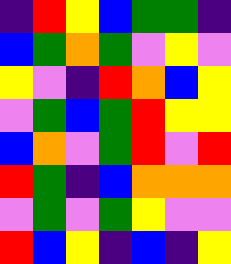[["indigo", "red", "yellow", "blue", "green", "green", "indigo"], ["blue", "green", "orange", "green", "violet", "yellow", "violet"], ["yellow", "violet", "indigo", "red", "orange", "blue", "yellow"], ["violet", "green", "blue", "green", "red", "yellow", "yellow"], ["blue", "orange", "violet", "green", "red", "violet", "red"], ["red", "green", "indigo", "blue", "orange", "orange", "orange"], ["violet", "green", "violet", "green", "yellow", "violet", "violet"], ["red", "blue", "yellow", "indigo", "blue", "indigo", "yellow"]]